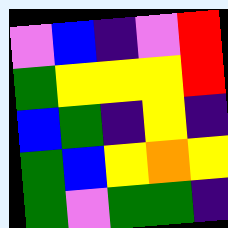[["violet", "blue", "indigo", "violet", "red"], ["green", "yellow", "yellow", "yellow", "red"], ["blue", "green", "indigo", "yellow", "indigo"], ["green", "blue", "yellow", "orange", "yellow"], ["green", "violet", "green", "green", "indigo"]]